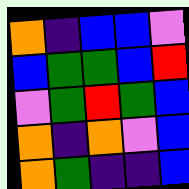[["orange", "indigo", "blue", "blue", "violet"], ["blue", "green", "green", "blue", "red"], ["violet", "green", "red", "green", "blue"], ["orange", "indigo", "orange", "violet", "blue"], ["orange", "green", "indigo", "indigo", "blue"]]